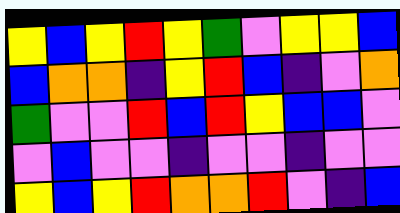[["yellow", "blue", "yellow", "red", "yellow", "green", "violet", "yellow", "yellow", "blue"], ["blue", "orange", "orange", "indigo", "yellow", "red", "blue", "indigo", "violet", "orange"], ["green", "violet", "violet", "red", "blue", "red", "yellow", "blue", "blue", "violet"], ["violet", "blue", "violet", "violet", "indigo", "violet", "violet", "indigo", "violet", "violet"], ["yellow", "blue", "yellow", "red", "orange", "orange", "red", "violet", "indigo", "blue"]]